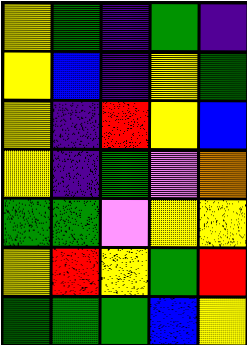[["yellow", "green", "indigo", "green", "indigo"], ["yellow", "blue", "indigo", "yellow", "green"], ["yellow", "indigo", "red", "yellow", "blue"], ["yellow", "indigo", "green", "violet", "orange"], ["green", "green", "violet", "yellow", "yellow"], ["yellow", "red", "yellow", "green", "red"], ["green", "green", "green", "blue", "yellow"]]